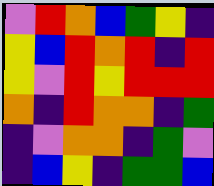[["violet", "red", "orange", "blue", "green", "yellow", "indigo"], ["yellow", "blue", "red", "orange", "red", "indigo", "red"], ["yellow", "violet", "red", "yellow", "red", "red", "red"], ["orange", "indigo", "red", "orange", "orange", "indigo", "green"], ["indigo", "violet", "orange", "orange", "indigo", "green", "violet"], ["indigo", "blue", "yellow", "indigo", "green", "green", "blue"]]